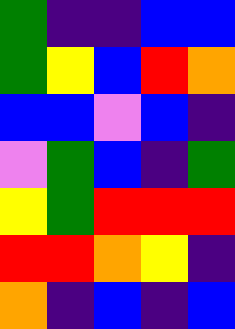[["green", "indigo", "indigo", "blue", "blue"], ["green", "yellow", "blue", "red", "orange"], ["blue", "blue", "violet", "blue", "indigo"], ["violet", "green", "blue", "indigo", "green"], ["yellow", "green", "red", "red", "red"], ["red", "red", "orange", "yellow", "indigo"], ["orange", "indigo", "blue", "indigo", "blue"]]